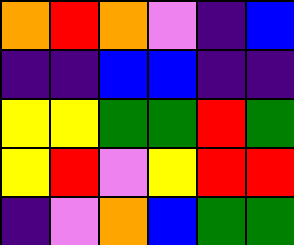[["orange", "red", "orange", "violet", "indigo", "blue"], ["indigo", "indigo", "blue", "blue", "indigo", "indigo"], ["yellow", "yellow", "green", "green", "red", "green"], ["yellow", "red", "violet", "yellow", "red", "red"], ["indigo", "violet", "orange", "blue", "green", "green"]]